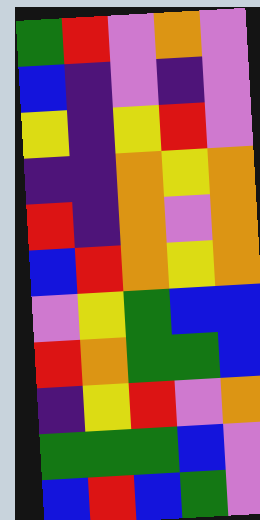[["green", "red", "violet", "orange", "violet"], ["blue", "indigo", "violet", "indigo", "violet"], ["yellow", "indigo", "yellow", "red", "violet"], ["indigo", "indigo", "orange", "yellow", "orange"], ["red", "indigo", "orange", "violet", "orange"], ["blue", "red", "orange", "yellow", "orange"], ["violet", "yellow", "green", "blue", "blue"], ["red", "orange", "green", "green", "blue"], ["indigo", "yellow", "red", "violet", "orange"], ["green", "green", "green", "blue", "violet"], ["blue", "red", "blue", "green", "violet"]]